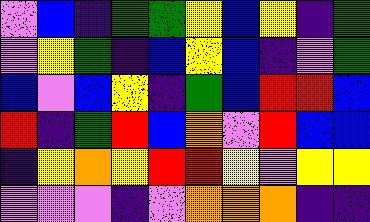[["violet", "blue", "indigo", "green", "green", "yellow", "blue", "yellow", "indigo", "green"], ["violet", "yellow", "green", "indigo", "blue", "yellow", "blue", "indigo", "violet", "green"], ["blue", "violet", "blue", "yellow", "indigo", "green", "blue", "red", "red", "blue"], ["red", "indigo", "green", "red", "blue", "orange", "violet", "red", "blue", "blue"], ["indigo", "yellow", "orange", "yellow", "red", "red", "yellow", "violet", "yellow", "yellow"], ["violet", "violet", "violet", "indigo", "violet", "orange", "orange", "orange", "indigo", "indigo"]]